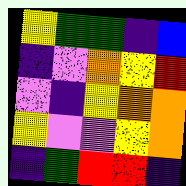[["yellow", "green", "green", "indigo", "blue"], ["indigo", "violet", "orange", "yellow", "red"], ["violet", "indigo", "yellow", "orange", "orange"], ["yellow", "violet", "violet", "yellow", "orange"], ["indigo", "green", "red", "red", "indigo"]]